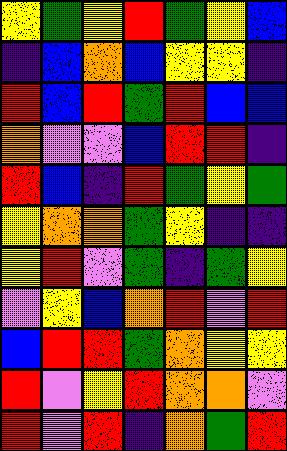[["yellow", "green", "yellow", "red", "green", "yellow", "blue"], ["indigo", "blue", "orange", "blue", "yellow", "yellow", "indigo"], ["red", "blue", "red", "green", "red", "blue", "blue"], ["orange", "violet", "violet", "blue", "red", "red", "indigo"], ["red", "blue", "indigo", "red", "green", "yellow", "green"], ["yellow", "orange", "orange", "green", "yellow", "indigo", "indigo"], ["yellow", "red", "violet", "green", "indigo", "green", "yellow"], ["violet", "yellow", "blue", "orange", "red", "violet", "red"], ["blue", "red", "red", "green", "orange", "yellow", "yellow"], ["red", "violet", "yellow", "red", "orange", "orange", "violet"], ["red", "violet", "red", "indigo", "orange", "green", "red"]]